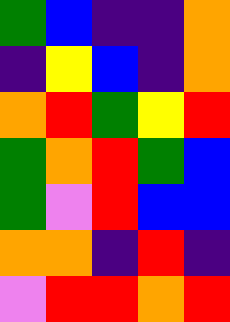[["green", "blue", "indigo", "indigo", "orange"], ["indigo", "yellow", "blue", "indigo", "orange"], ["orange", "red", "green", "yellow", "red"], ["green", "orange", "red", "green", "blue"], ["green", "violet", "red", "blue", "blue"], ["orange", "orange", "indigo", "red", "indigo"], ["violet", "red", "red", "orange", "red"]]